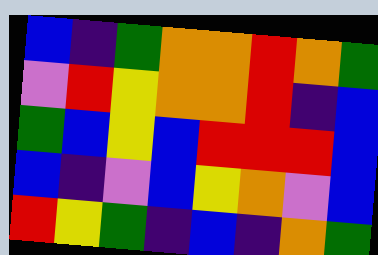[["blue", "indigo", "green", "orange", "orange", "red", "orange", "green"], ["violet", "red", "yellow", "orange", "orange", "red", "indigo", "blue"], ["green", "blue", "yellow", "blue", "red", "red", "red", "blue"], ["blue", "indigo", "violet", "blue", "yellow", "orange", "violet", "blue"], ["red", "yellow", "green", "indigo", "blue", "indigo", "orange", "green"]]